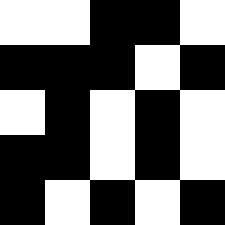[["white", "white", "black", "black", "white"], ["black", "black", "black", "white", "black"], ["white", "black", "white", "black", "white"], ["black", "black", "white", "black", "white"], ["black", "white", "black", "white", "black"]]